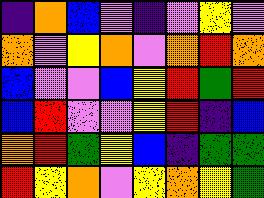[["indigo", "orange", "blue", "violet", "indigo", "violet", "yellow", "violet"], ["orange", "violet", "yellow", "orange", "violet", "orange", "red", "orange"], ["blue", "violet", "violet", "blue", "yellow", "red", "green", "red"], ["blue", "red", "violet", "violet", "yellow", "red", "indigo", "blue"], ["orange", "red", "green", "yellow", "blue", "indigo", "green", "green"], ["red", "yellow", "orange", "violet", "yellow", "orange", "yellow", "green"]]